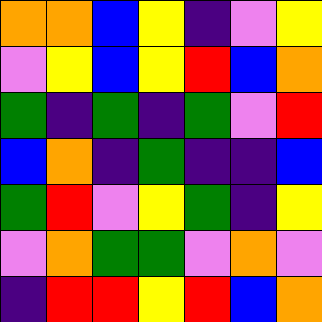[["orange", "orange", "blue", "yellow", "indigo", "violet", "yellow"], ["violet", "yellow", "blue", "yellow", "red", "blue", "orange"], ["green", "indigo", "green", "indigo", "green", "violet", "red"], ["blue", "orange", "indigo", "green", "indigo", "indigo", "blue"], ["green", "red", "violet", "yellow", "green", "indigo", "yellow"], ["violet", "orange", "green", "green", "violet", "orange", "violet"], ["indigo", "red", "red", "yellow", "red", "blue", "orange"]]